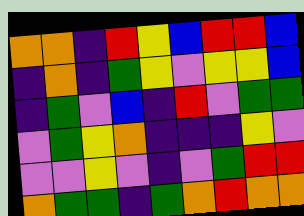[["orange", "orange", "indigo", "red", "yellow", "blue", "red", "red", "blue"], ["indigo", "orange", "indigo", "green", "yellow", "violet", "yellow", "yellow", "blue"], ["indigo", "green", "violet", "blue", "indigo", "red", "violet", "green", "green"], ["violet", "green", "yellow", "orange", "indigo", "indigo", "indigo", "yellow", "violet"], ["violet", "violet", "yellow", "violet", "indigo", "violet", "green", "red", "red"], ["orange", "green", "green", "indigo", "green", "orange", "red", "orange", "orange"]]